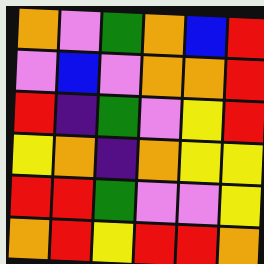[["orange", "violet", "green", "orange", "blue", "red"], ["violet", "blue", "violet", "orange", "orange", "red"], ["red", "indigo", "green", "violet", "yellow", "red"], ["yellow", "orange", "indigo", "orange", "yellow", "yellow"], ["red", "red", "green", "violet", "violet", "yellow"], ["orange", "red", "yellow", "red", "red", "orange"]]